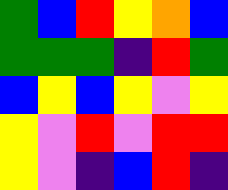[["green", "blue", "red", "yellow", "orange", "blue"], ["green", "green", "green", "indigo", "red", "green"], ["blue", "yellow", "blue", "yellow", "violet", "yellow"], ["yellow", "violet", "red", "violet", "red", "red"], ["yellow", "violet", "indigo", "blue", "red", "indigo"]]